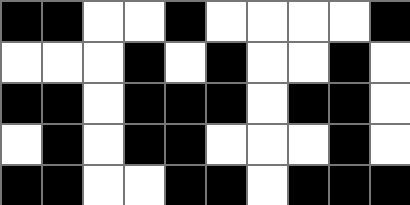[["black", "black", "white", "white", "black", "white", "white", "white", "white", "black"], ["white", "white", "white", "black", "white", "black", "white", "white", "black", "white"], ["black", "black", "white", "black", "black", "black", "white", "black", "black", "white"], ["white", "black", "white", "black", "black", "white", "white", "white", "black", "white"], ["black", "black", "white", "white", "black", "black", "white", "black", "black", "black"]]